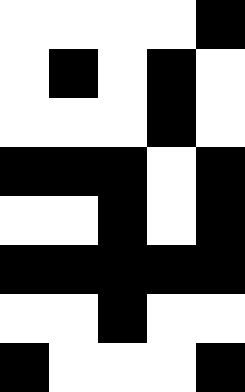[["white", "white", "white", "white", "black"], ["white", "black", "white", "black", "white"], ["white", "white", "white", "black", "white"], ["black", "black", "black", "white", "black"], ["white", "white", "black", "white", "black"], ["black", "black", "black", "black", "black"], ["white", "white", "black", "white", "white"], ["black", "white", "white", "white", "black"]]